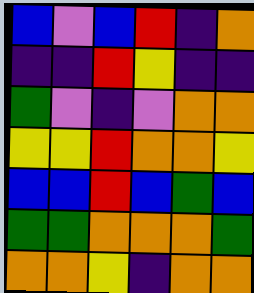[["blue", "violet", "blue", "red", "indigo", "orange"], ["indigo", "indigo", "red", "yellow", "indigo", "indigo"], ["green", "violet", "indigo", "violet", "orange", "orange"], ["yellow", "yellow", "red", "orange", "orange", "yellow"], ["blue", "blue", "red", "blue", "green", "blue"], ["green", "green", "orange", "orange", "orange", "green"], ["orange", "orange", "yellow", "indigo", "orange", "orange"]]